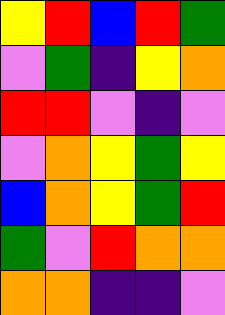[["yellow", "red", "blue", "red", "green"], ["violet", "green", "indigo", "yellow", "orange"], ["red", "red", "violet", "indigo", "violet"], ["violet", "orange", "yellow", "green", "yellow"], ["blue", "orange", "yellow", "green", "red"], ["green", "violet", "red", "orange", "orange"], ["orange", "orange", "indigo", "indigo", "violet"]]